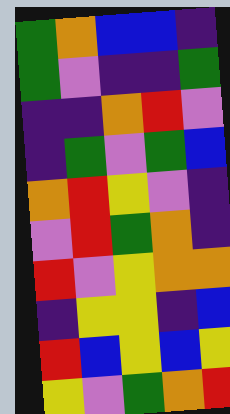[["green", "orange", "blue", "blue", "indigo"], ["green", "violet", "indigo", "indigo", "green"], ["indigo", "indigo", "orange", "red", "violet"], ["indigo", "green", "violet", "green", "blue"], ["orange", "red", "yellow", "violet", "indigo"], ["violet", "red", "green", "orange", "indigo"], ["red", "violet", "yellow", "orange", "orange"], ["indigo", "yellow", "yellow", "indigo", "blue"], ["red", "blue", "yellow", "blue", "yellow"], ["yellow", "violet", "green", "orange", "red"]]